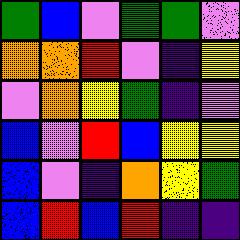[["green", "blue", "violet", "green", "green", "violet"], ["orange", "orange", "red", "violet", "indigo", "yellow"], ["violet", "orange", "yellow", "green", "indigo", "violet"], ["blue", "violet", "red", "blue", "yellow", "yellow"], ["blue", "violet", "indigo", "orange", "yellow", "green"], ["blue", "red", "blue", "red", "indigo", "indigo"]]